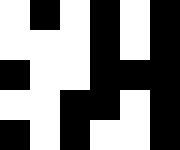[["white", "black", "white", "black", "white", "black"], ["white", "white", "white", "black", "white", "black"], ["black", "white", "white", "black", "black", "black"], ["white", "white", "black", "black", "white", "black"], ["black", "white", "black", "white", "white", "black"]]